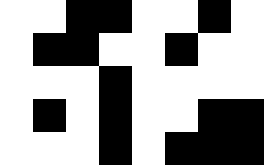[["white", "white", "black", "black", "white", "white", "black", "white"], ["white", "black", "black", "white", "white", "black", "white", "white"], ["white", "white", "white", "black", "white", "white", "white", "white"], ["white", "black", "white", "black", "white", "white", "black", "black"], ["white", "white", "white", "black", "white", "black", "black", "black"]]